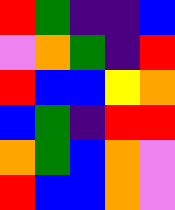[["red", "green", "indigo", "indigo", "blue"], ["violet", "orange", "green", "indigo", "red"], ["red", "blue", "blue", "yellow", "orange"], ["blue", "green", "indigo", "red", "red"], ["orange", "green", "blue", "orange", "violet"], ["red", "blue", "blue", "orange", "violet"]]